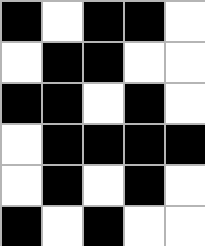[["black", "white", "black", "black", "white"], ["white", "black", "black", "white", "white"], ["black", "black", "white", "black", "white"], ["white", "black", "black", "black", "black"], ["white", "black", "white", "black", "white"], ["black", "white", "black", "white", "white"]]